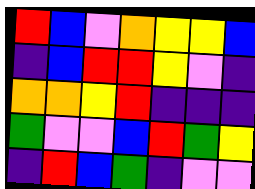[["red", "blue", "violet", "orange", "yellow", "yellow", "blue"], ["indigo", "blue", "red", "red", "yellow", "violet", "indigo"], ["orange", "orange", "yellow", "red", "indigo", "indigo", "indigo"], ["green", "violet", "violet", "blue", "red", "green", "yellow"], ["indigo", "red", "blue", "green", "indigo", "violet", "violet"]]